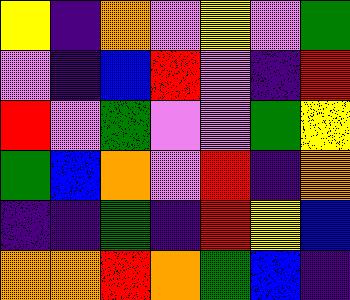[["yellow", "indigo", "orange", "violet", "yellow", "violet", "green"], ["violet", "indigo", "blue", "red", "violet", "indigo", "red"], ["red", "violet", "green", "violet", "violet", "green", "yellow"], ["green", "blue", "orange", "violet", "red", "indigo", "orange"], ["indigo", "indigo", "green", "indigo", "red", "yellow", "blue"], ["orange", "orange", "red", "orange", "green", "blue", "indigo"]]